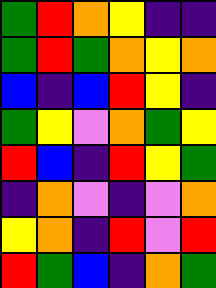[["green", "red", "orange", "yellow", "indigo", "indigo"], ["green", "red", "green", "orange", "yellow", "orange"], ["blue", "indigo", "blue", "red", "yellow", "indigo"], ["green", "yellow", "violet", "orange", "green", "yellow"], ["red", "blue", "indigo", "red", "yellow", "green"], ["indigo", "orange", "violet", "indigo", "violet", "orange"], ["yellow", "orange", "indigo", "red", "violet", "red"], ["red", "green", "blue", "indigo", "orange", "green"]]